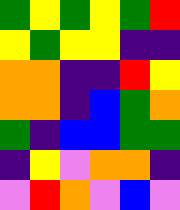[["green", "yellow", "green", "yellow", "green", "red"], ["yellow", "green", "yellow", "yellow", "indigo", "indigo"], ["orange", "orange", "indigo", "indigo", "red", "yellow"], ["orange", "orange", "indigo", "blue", "green", "orange"], ["green", "indigo", "blue", "blue", "green", "green"], ["indigo", "yellow", "violet", "orange", "orange", "indigo"], ["violet", "red", "orange", "violet", "blue", "violet"]]